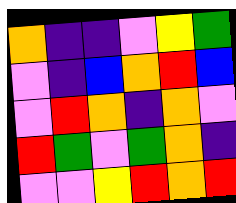[["orange", "indigo", "indigo", "violet", "yellow", "green"], ["violet", "indigo", "blue", "orange", "red", "blue"], ["violet", "red", "orange", "indigo", "orange", "violet"], ["red", "green", "violet", "green", "orange", "indigo"], ["violet", "violet", "yellow", "red", "orange", "red"]]